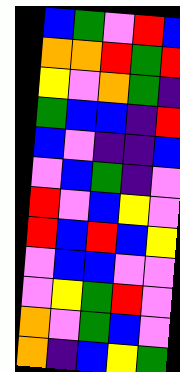[["blue", "green", "violet", "red", "blue"], ["orange", "orange", "red", "green", "red"], ["yellow", "violet", "orange", "green", "indigo"], ["green", "blue", "blue", "indigo", "red"], ["blue", "violet", "indigo", "indigo", "blue"], ["violet", "blue", "green", "indigo", "violet"], ["red", "violet", "blue", "yellow", "violet"], ["red", "blue", "red", "blue", "yellow"], ["violet", "blue", "blue", "violet", "violet"], ["violet", "yellow", "green", "red", "violet"], ["orange", "violet", "green", "blue", "violet"], ["orange", "indigo", "blue", "yellow", "green"]]